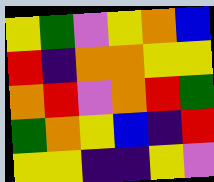[["yellow", "green", "violet", "yellow", "orange", "blue"], ["red", "indigo", "orange", "orange", "yellow", "yellow"], ["orange", "red", "violet", "orange", "red", "green"], ["green", "orange", "yellow", "blue", "indigo", "red"], ["yellow", "yellow", "indigo", "indigo", "yellow", "violet"]]